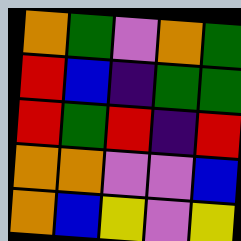[["orange", "green", "violet", "orange", "green"], ["red", "blue", "indigo", "green", "green"], ["red", "green", "red", "indigo", "red"], ["orange", "orange", "violet", "violet", "blue"], ["orange", "blue", "yellow", "violet", "yellow"]]